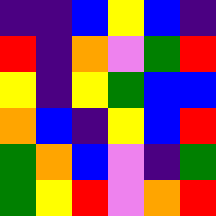[["indigo", "indigo", "blue", "yellow", "blue", "indigo"], ["red", "indigo", "orange", "violet", "green", "red"], ["yellow", "indigo", "yellow", "green", "blue", "blue"], ["orange", "blue", "indigo", "yellow", "blue", "red"], ["green", "orange", "blue", "violet", "indigo", "green"], ["green", "yellow", "red", "violet", "orange", "red"]]